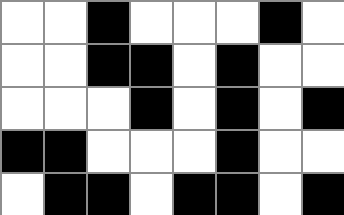[["white", "white", "black", "white", "white", "white", "black", "white"], ["white", "white", "black", "black", "white", "black", "white", "white"], ["white", "white", "white", "black", "white", "black", "white", "black"], ["black", "black", "white", "white", "white", "black", "white", "white"], ["white", "black", "black", "white", "black", "black", "white", "black"]]